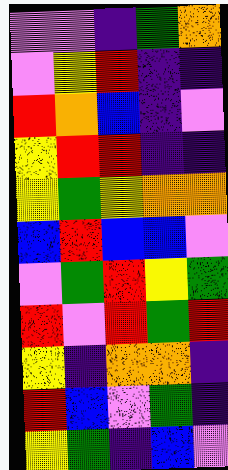[["violet", "violet", "indigo", "green", "orange"], ["violet", "yellow", "red", "indigo", "indigo"], ["red", "orange", "blue", "indigo", "violet"], ["yellow", "red", "red", "indigo", "indigo"], ["yellow", "green", "yellow", "orange", "orange"], ["blue", "red", "blue", "blue", "violet"], ["violet", "green", "red", "yellow", "green"], ["red", "violet", "red", "green", "red"], ["yellow", "indigo", "orange", "orange", "indigo"], ["red", "blue", "violet", "green", "indigo"], ["yellow", "green", "indigo", "blue", "violet"]]